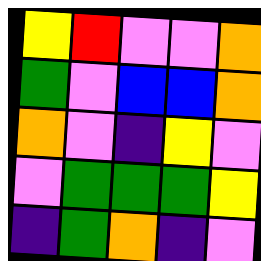[["yellow", "red", "violet", "violet", "orange"], ["green", "violet", "blue", "blue", "orange"], ["orange", "violet", "indigo", "yellow", "violet"], ["violet", "green", "green", "green", "yellow"], ["indigo", "green", "orange", "indigo", "violet"]]